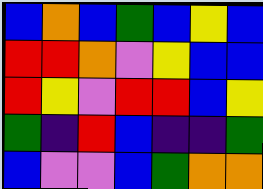[["blue", "orange", "blue", "green", "blue", "yellow", "blue"], ["red", "red", "orange", "violet", "yellow", "blue", "blue"], ["red", "yellow", "violet", "red", "red", "blue", "yellow"], ["green", "indigo", "red", "blue", "indigo", "indigo", "green"], ["blue", "violet", "violet", "blue", "green", "orange", "orange"]]